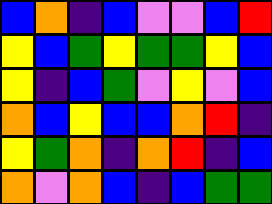[["blue", "orange", "indigo", "blue", "violet", "violet", "blue", "red"], ["yellow", "blue", "green", "yellow", "green", "green", "yellow", "blue"], ["yellow", "indigo", "blue", "green", "violet", "yellow", "violet", "blue"], ["orange", "blue", "yellow", "blue", "blue", "orange", "red", "indigo"], ["yellow", "green", "orange", "indigo", "orange", "red", "indigo", "blue"], ["orange", "violet", "orange", "blue", "indigo", "blue", "green", "green"]]